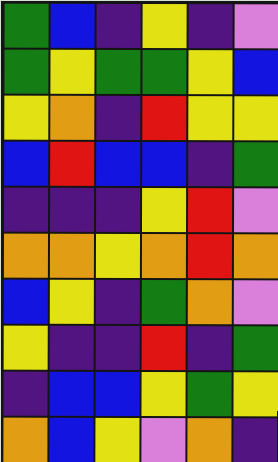[["green", "blue", "indigo", "yellow", "indigo", "violet"], ["green", "yellow", "green", "green", "yellow", "blue"], ["yellow", "orange", "indigo", "red", "yellow", "yellow"], ["blue", "red", "blue", "blue", "indigo", "green"], ["indigo", "indigo", "indigo", "yellow", "red", "violet"], ["orange", "orange", "yellow", "orange", "red", "orange"], ["blue", "yellow", "indigo", "green", "orange", "violet"], ["yellow", "indigo", "indigo", "red", "indigo", "green"], ["indigo", "blue", "blue", "yellow", "green", "yellow"], ["orange", "blue", "yellow", "violet", "orange", "indigo"]]